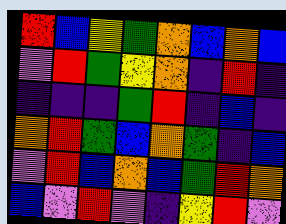[["red", "blue", "yellow", "green", "orange", "blue", "orange", "blue"], ["violet", "red", "green", "yellow", "orange", "indigo", "red", "indigo"], ["indigo", "indigo", "indigo", "green", "red", "indigo", "blue", "indigo"], ["orange", "red", "green", "blue", "orange", "green", "indigo", "blue"], ["violet", "red", "blue", "orange", "blue", "green", "red", "orange"], ["blue", "violet", "red", "violet", "indigo", "yellow", "red", "violet"]]